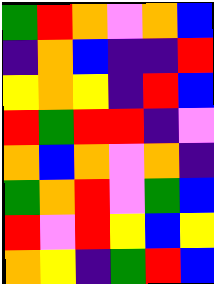[["green", "red", "orange", "violet", "orange", "blue"], ["indigo", "orange", "blue", "indigo", "indigo", "red"], ["yellow", "orange", "yellow", "indigo", "red", "blue"], ["red", "green", "red", "red", "indigo", "violet"], ["orange", "blue", "orange", "violet", "orange", "indigo"], ["green", "orange", "red", "violet", "green", "blue"], ["red", "violet", "red", "yellow", "blue", "yellow"], ["orange", "yellow", "indigo", "green", "red", "blue"]]